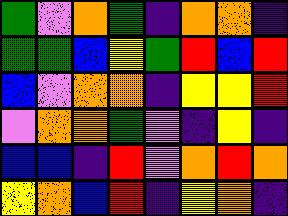[["green", "violet", "orange", "green", "indigo", "orange", "orange", "indigo"], ["green", "green", "blue", "yellow", "green", "red", "blue", "red"], ["blue", "violet", "orange", "orange", "indigo", "yellow", "yellow", "red"], ["violet", "orange", "orange", "green", "violet", "indigo", "yellow", "indigo"], ["blue", "blue", "indigo", "red", "violet", "orange", "red", "orange"], ["yellow", "orange", "blue", "red", "indigo", "yellow", "orange", "indigo"]]